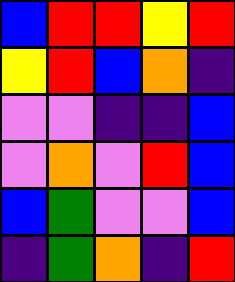[["blue", "red", "red", "yellow", "red"], ["yellow", "red", "blue", "orange", "indigo"], ["violet", "violet", "indigo", "indigo", "blue"], ["violet", "orange", "violet", "red", "blue"], ["blue", "green", "violet", "violet", "blue"], ["indigo", "green", "orange", "indigo", "red"]]